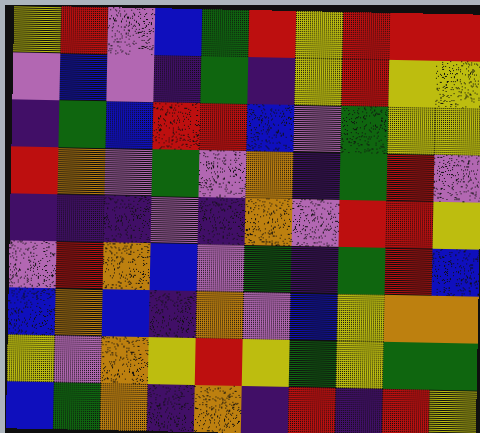[["yellow", "red", "violet", "blue", "green", "red", "yellow", "red", "red", "red"], ["violet", "blue", "violet", "indigo", "green", "indigo", "yellow", "red", "yellow", "yellow"], ["indigo", "green", "blue", "red", "red", "blue", "violet", "green", "yellow", "yellow"], ["red", "orange", "violet", "green", "violet", "orange", "indigo", "green", "red", "violet"], ["indigo", "indigo", "indigo", "violet", "indigo", "orange", "violet", "red", "red", "yellow"], ["violet", "red", "orange", "blue", "violet", "green", "indigo", "green", "red", "blue"], ["blue", "orange", "blue", "indigo", "orange", "violet", "blue", "yellow", "orange", "orange"], ["yellow", "violet", "orange", "yellow", "red", "yellow", "green", "yellow", "green", "green"], ["blue", "green", "orange", "indigo", "orange", "indigo", "red", "indigo", "red", "yellow"]]